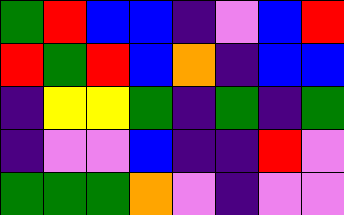[["green", "red", "blue", "blue", "indigo", "violet", "blue", "red"], ["red", "green", "red", "blue", "orange", "indigo", "blue", "blue"], ["indigo", "yellow", "yellow", "green", "indigo", "green", "indigo", "green"], ["indigo", "violet", "violet", "blue", "indigo", "indigo", "red", "violet"], ["green", "green", "green", "orange", "violet", "indigo", "violet", "violet"]]